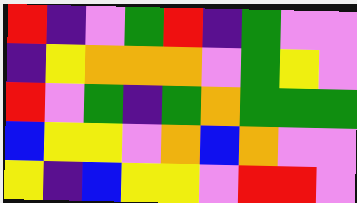[["red", "indigo", "violet", "green", "red", "indigo", "green", "violet", "violet"], ["indigo", "yellow", "orange", "orange", "orange", "violet", "green", "yellow", "violet"], ["red", "violet", "green", "indigo", "green", "orange", "green", "green", "green"], ["blue", "yellow", "yellow", "violet", "orange", "blue", "orange", "violet", "violet"], ["yellow", "indigo", "blue", "yellow", "yellow", "violet", "red", "red", "violet"]]